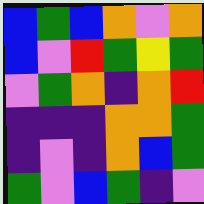[["blue", "green", "blue", "orange", "violet", "orange"], ["blue", "violet", "red", "green", "yellow", "green"], ["violet", "green", "orange", "indigo", "orange", "red"], ["indigo", "indigo", "indigo", "orange", "orange", "green"], ["indigo", "violet", "indigo", "orange", "blue", "green"], ["green", "violet", "blue", "green", "indigo", "violet"]]